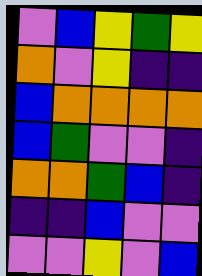[["violet", "blue", "yellow", "green", "yellow"], ["orange", "violet", "yellow", "indigo", "indigo"], ["blue", "orange", "orange", "orange", "orange"], ["blue", "green", "violet", "violet", "indigo"], ["orange", "orange", "green", "blue", "indigo"], ["indigo", "indigo", "blue", "violet", "violet"], ["violet", "violet", "yellow", "violet", "blue"]]